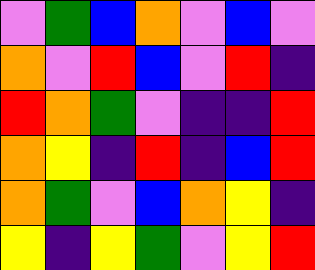[["violet", "green", "blue", "orange", "violet", "blue", "violet"], ["orange", "violet", "red", "blue", "violet", "red", "indigo"], ["red", "orange", "green", "violet", "indigo", "indigo", "red"], ["orange", "yellow", "indigo", "red", "indigo", "blue", "red"], ["orange", "green", "violet", "blue", "orange", "yellow", "indigo"], ["yellow", "indigo", "yellow", "green", "violet", "yellow", "red"]]